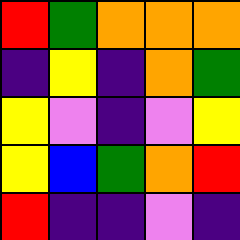[["red", "green", "orange", "orange", "orange"], ["indigo", "yellow", "indigo", "orange", "green"], ["yellow", "violet", "indigo", "violet", "yellow"], ["yellow", "blue", "green", "orange", "red"], ["red", "indigo", "indigo", "violet", "indigo"]]